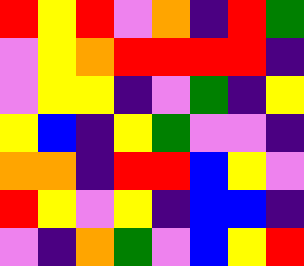[["red", "yellow", "red", "violet", "orange", "indigo", "red", "green"], ["violet", "yellow", "orange", "red", "red", "red", "red", "indigo"], ["violet", "yellow", "yellow", "indigo", "violet", "green", "indigo", "yellow"], ["yellow", "blue", "indigo", "yellow", "green", "violet", "violet", "indigo"], ["orange", "orange", "indigo", "red", "red", "blue", "yellow", "violet"], ["red", "yellow", "violet", "yellow", "indigo", "blue", "blue", "indigo"], ["violet", "indigo", "orange", "green", "violet", "blue", "yellow", "red"]]